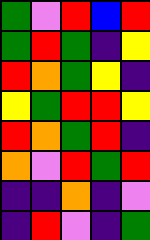[["green", "violet", "red", "blue", "red"], ["green", "red", "green", "indigo", "yellow"], ["red", "orange", "green", "yellow", "indigo"], ["yellow", "green", "red", "red", "yellow"], ["red", "orange", "green", "red", "indigo"], ["orange", "violet", "red", "green", "red"], ["indigo", "indigo", "orange", "indigo", "violet"], ["indigo", "red", "violet", "indigo", "green"]]